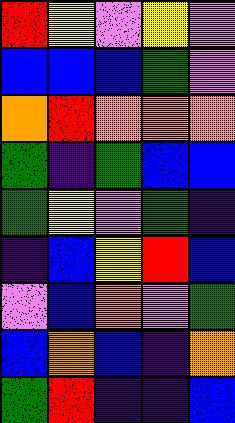[["red", "yellow", "violet", "yellow", "violet"], ["blue", "blue", "blue", "green", "violet"], ["orange", "red", "orange", "orange", "orange"], ["green", "indigo", "green", "blue", "blue"], ["green", "yellow", "violet", "green", "indigo"], ["indigo", "blue", "yellow", "red", "blue"], ["violet", "blue", "orange", "violet", "green"], ["blue", "orange", "blue", "indigo", "orange"], ["green", "red", "indigo", "indigo", "blue"]]